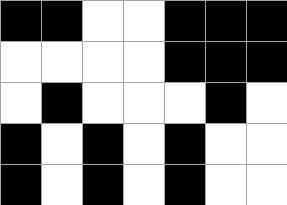[["black", "black", "white", "white", "black", "black", "black"], ["white", "white", "white", "white", "black", "black", "black"], ["white", "black", "white", "white", "white", "black", "white"], ["black", "white", "black", "white", "black", "white", "white"], ["black", "white", "black", "white", "black", "white", "white"]]